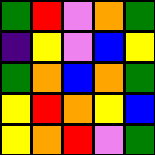[["green", "red", "violet", "orange", "green"], ["indigo", "yellow", "violet", "blue", "yellow"], ["green", "orange", "blue", "orange", "green"], ["yellow", "red", "orange", "yellow", "blue"], ["yellow", "orange", "red", "violet", "green"]]